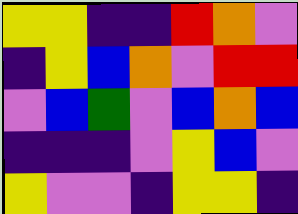[["yellow", "yellow", "indigo", "indigo", "red", "orange", "violet"], ["indigo", "yellow", "blue", "orange", "violet", "red", "red"], ["violet", "blue", "green", "violet", "blue", "orange", "blue"], ["indigo", "indigo", "indigo", "violet", "yellow", "blue", "violet"], ["yellow", "violet", "violet", "indigo", "yellow", "yellow", "indigo"]]